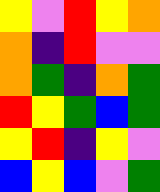[["yellow", "violet", "red", "yellow", "orange"], ["orange", "indigo", "red", "violet", "violet"], ["orange", "green", "indigo", "orange", "green"], ["red", "yellow", "green", "blue", "green"], ["yellow", "red", "indigo", "yellow", "violet"], ["blue", "yellow", "blue", "violet", "green"]]